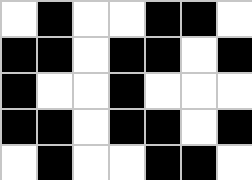[["white", "black", "white", "white", "black", "black", "white"], ["black", "black", "white", "black", "black", "white", "black"], ["black", "white", "white", "black", "white", "white", "white"], ["black", "black", "white", "black", "black", "white", "black"], ["white", "black", "white", "white", "black", "black", "white"]]